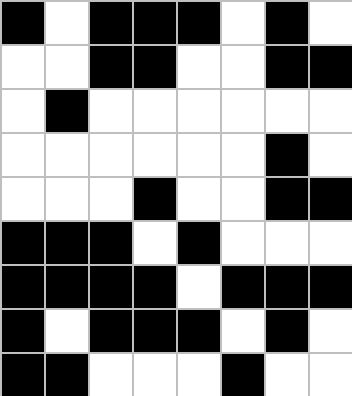[["black", "white", "black", "black", "black", "white", "black", "white"], ["white", "white", "black", "black", "white", "white", "black", "black"], ["white", "black", "white", "white", "white", "white", "white", "white"], ["white", "white", "white", "white", "white", "white", "black", "white"], ["white", "white", "white", "black", "white", "white", "black", "black"], ["black", "black", "black", "white", "black", "white", "white", "white"], ["black", "black", "black", "black", "white", "black", "black", "black"], ["black", "white", "black", "black", "black", "white", "black", "white"], ["black", "black", "white", "white", "white", "black", "white", "white"]]